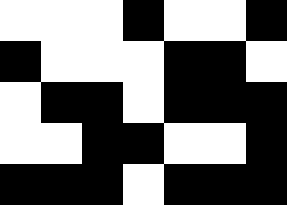[["white", "white", "white", "black", "white", "white", "black"], ["black", "white", "white", "white", "black", "black", "white"], ["white", "black", "black", "white", "black", "black", "black"], ["white", "white", "black", "black", "white", "white", "black"], ["black", "black", "black", "white", "black", "black", "black"]]